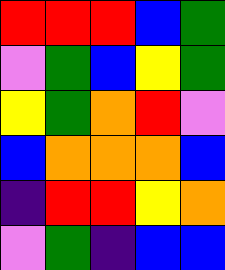[["red", "red", "red", "blue", "green"], ["violet", "green", "blue", "yellow", "green"], ["yellow", "green", "orange", "red", "violet"], ["blue", "orange", "orange", "orange", "blue"], ["indigo", "red", "red", "yellow", "orange"], ["violet", "green", "indigo", "blue", "blue"]]